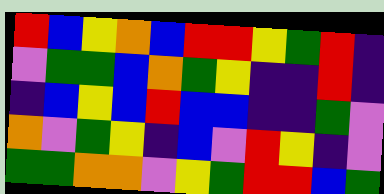[["red", "blue", "yellow", "orange", "blue", "red", "red", "yellow", "green", "red", "indigo"], ["violet", "green", "green", "blue", "orange", "green", "yellow", "indigo", "indigo", "red", "indigo"], ["indigo", "blue", "yellow", "blue", "red", "blue", "blue", "indigo", "indigo", "green", "violet"], ["orange", "violet", "green", "yellow", "indigo", "blue", "violet", "red", "yellow", "indigo", "violet"], ["green", "green", "orange", "orange", "violet", "yellow", "green", "red", "red", "blue", "green"]]